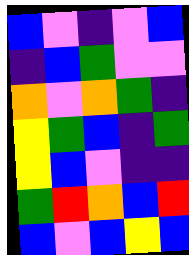[["blue", "violet", "indigo", "violet", "blue"], ["indigo", "blue", "green", "violet", "violet"], ["orange", "violet", "orange", "green", "indigo"], ["yellow", "green", "blue", "indigo", "green"], ["yellow", "blue", "violet", "indigo", "indigo"], ["green", "red", "orange", "blue", "red"], ["blue", "violet", "blue", "yellow", "blue"]]